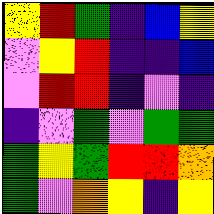[["yellow", "red", "green", "indigo", "blue", "yellow"], ["violet", "yellow", "red", "indigo", "indigo", "blue"], ["violet", "red", "red", "indigo", "violet", "indigo"], ["indigo", "violet", "green", "violet", "green", "green"], ["green", "yellow", "green", "red", "red", "orange"], ["green", "violet", "orange", "yellow", "indigo", "yellow"]]